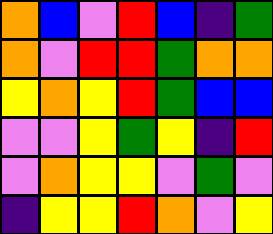[["orange", "blue", "violet", "red", "blue", "indigo", "green"], ["orange", "violet", "red", "red", "green", "orange", "orange"], ["yellow", "orange", "yellow", "red", "green", "blue", "blue"], ["violet", "violet", "yellow", "green", "yellow", "indigo", "red"], ["violet", "orange", "yellow", "yellow", "violet", "green", "violet"], ["indigo", "yellow", "yellow", "red", "orange", "violet", "yellow"]]